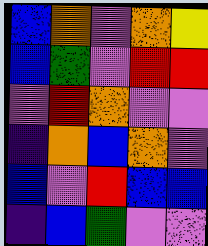[["blue", "orange", "violet", "orange", "yellow"], ["blue", "green", "violet", "red", "red"], ["violet", "red", "orange", "violet", "violet"], ["indigo", "orange", "blue", "orange", "violet"], ["blue", "violet", "red", "blue", "blue"], ["indigo", "blue", "green", "violet", "violet"]]